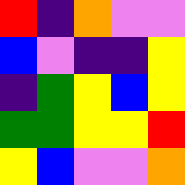[["red", "indigo", "orange", "violet", "violet"], ["blue", "violet", "indigo", "indigo", "yellow"], ["indigo", "green", "yellow", "blue", "yellow"], ["green", "green", "yellow", "yellow", "red"], ["yellow", "blue", "violet", "violet", "orange"]]